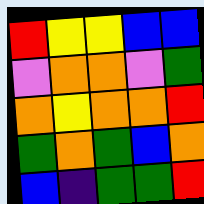[["red", "yellow", "yellow", "blue", "blue"], ["violet", "orange", "orange", "violet", "green"], ["orange", "yellow", "orange", "orange", "red"], ["green", "orange", "green", "blue", "orange"], ["blue", "indigo", "green", "green", "red"]]